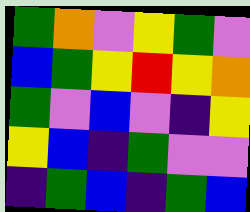[["green", "orange", "violet", "yellow", "green", "violet"], ["blue", "green", "yellow", "red", "yellow", "orange"], ["green", "violet", "blue", "violet", "indigo", "yellow"], ["yellow", "blue", "indigo", "green", "violet", "violet"], ["indigo", "green", "blue", "indigo", "green", "blue"]]